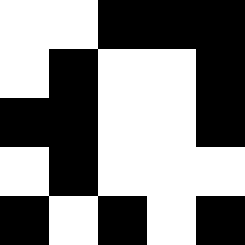[["white", "white", "black", "black", "black"], ["white", "black", "white", "white", "black"], ["black", "black", "white", "white", "black"], ["white", "black", "white", "white", "white"], ["black", "white", "black", "white", "black"]]